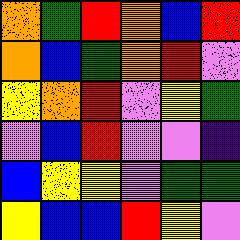[["orange", "green", "red", "orange", "blue", "red"], ["orange", "blue", "green", "orange", "red", "violet"], ["yellow", "orange", "red", "violet", "yellow", "green"], ["violet", "blue", "red", "violet", "violet", "indigo"], ["blue", "yellow", "yellow", "violet", "green", "green"], ["yellow", "blue", "blue", "red", "yellow", "violet"]]